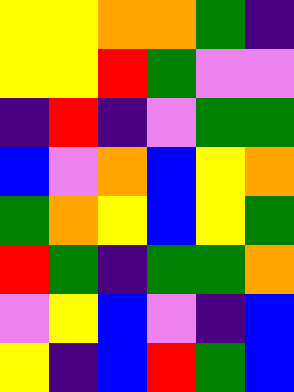[["yellow", "yellow", "orange", "orange", "green", "indigo"], ["yellow", "yellow", "red", "green", "violet", "violet"], ["indigo", "red", "indigo", "violet", "green", "green"], ["blue", "violet", "orange", "blue", "yellow", "orange"], ["green", "orange", "yellow", "blue", "yellow", "green"], ["red", "green", "indigo", "green", "green", "orange"], ["violet", "yellow", "blue", "violet", "indigo", "blue"], ["yellow", "indigo", "blue", "red", "green", "blue"]]